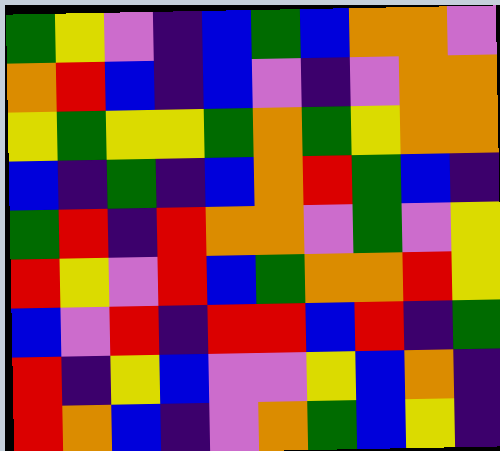[["green", "yellow", "violet", "indigo", "blue", "green", "blue", "orange", "orange", "violet"], ["orange", "red", "blue", "indigo", "blue", "violet", "indigo", "violet", "orange", "orange"], ["yellow", "green", "yellow", "yellow", "green", "orange", "green", "yellow", "orange", "orange"], ["blue", "indigo", "green", "indigo", "blue", "orange", "red", "green", "blue", "indigo"], ["green", "red", "indigo", "red", "orange", "orange", "violet", "green", "violet", "yellow"], ["red", "yellow", "violet", "red", "blue", "green", "orange", "orange", "red", "yellow"], ["blue", "violet", "red", "indigo", "red", "red", "blue", "red", "indigo", "green"], ["red", "indigo", "yellow", "blue", "violet", "violet", "yellow", "blue", "orange", "indigo"], ["red", "orange", "blue", "indigo", "violet", "orange", "green", "blue", "yellow", "indigo"]]